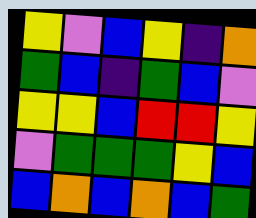[["yellow", "violet", "blue", "yellow", "indigo", "orange"], ["green", "blue", "indigo", "green", "blue", "violet"], ["yellow", "yellow", "blue", "red", "red", "yellow"], ["violet", "green", "green", "green", "yellow", "blue"], ["blue", "orange", "blue", "orange", "blue", "green"]]